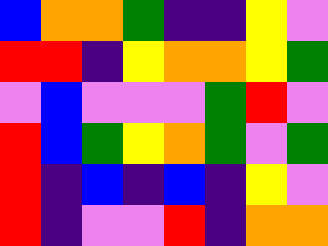[["blue", "orange", "orange", "green", "indigo", "indigo", "yellow", "violet"], ["red", "red", "indigo", "yellow", "orange", "orange", "yellow", "green"], ["violet", "blue", "violet", "violet", "violet", "green", "red", "violet"], ["red", "blue", "green", "yellow", "orange", "green", "violet", "green"], ["red", "indigo", "blue", "indigo", "blue", "indigo", "yellow", "violet"], ["red", "indigo", "violet", "violet", "red", "indigo", "orange", "orange"]]